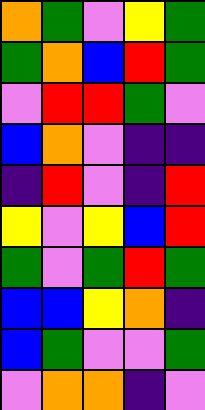[["orange", "green", "violet", "yellow", "green"], ["green", "orange", "blue", "red", "green"], ["violet", "red", "red", "green", "violet"], ["blue", "orange", "violet", "indigo", "indigo"], ["indigo", "red", "violet", "indigo", "red"], ["yellow", "violet", "yellow", "blue", "red"], ["green", "violet", "green", "red", "green"], ["blue", "blue", "yellow", "orange", "indigo"], ["blue", "green", "violet", "violet", "green"], ["violet", "orange", "orange", "indigo", "violet"]]